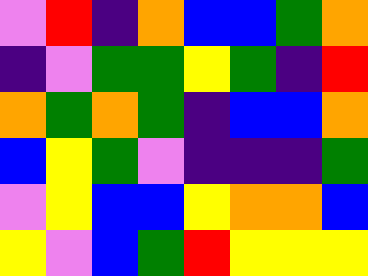[["violet", "red", "indigo", "orange", "blue", "blue", "green", "orange"], ["indigo", "violet", "green", "green", "yellow", "green", "indigo", "red"], ["orange", "green", "orange", "green", "indigo", "blue", "blue", "orange"], ["blue", "yellow", "green", "violet", "indigo", "indigo", "indigo", "green"], ["violet", "yellow", "blue", "blue", "yellow", "orange", "orange", "blue"], ["yellow", "violet", "blue", "green", "red", "yellow", "yellow", "yellow"]]